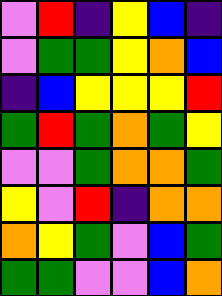[["violet", "red", "indigo", "yellow", "blue", "indigo"], ["violet", "green", "green", "yellow", "orange", "blue"], ["indigo", "blue", "yellow", "yellow", "yellow", "red"], ["green", "red", "green", "orange", "green", "yellow"], ["violet", "violet", "green", "orange", "orange", "green"], ["yellow", "violet", "red", "indigo", "orange", "orange"], ["orange", "yellow", "green", "violet", "blue", "green"], ["green", "green", "violet", "violet", "blue", "orange"]]